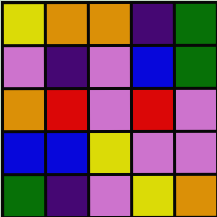[["yellow", "orange", "orange", "indigo", "green"], ["violet", "indigo", "violet", "blue", "green"], ["orange", "red", "violet", "red", "violet"], ["blue", "blue", "yellow", "violet", "violet"], ["green", "indigo", "violet", "yellow", "orange"]]